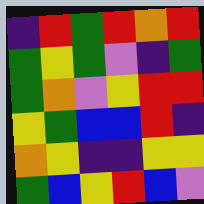[["indigo", "red", "green", "red", "orange", "red"], ["green", "yellow", "green", "violet", "indigo", "green"], ["green", "orange", "violet", "yellow", "red", "red"], ["yellow", "green", "blue", "blue", "red", "indigo"], ["orange", "yellow", "indigo", "indigo", "yellow", "yellow"], ["green", "blue", "yellow", "red", "blue", "violet"]]